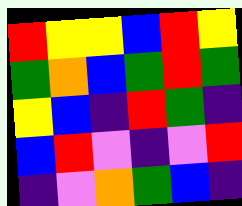[["red", "yellow", "yellow", "blue", "red", "yellow"], ["green", "orange", "blue", "green", "red", "green"], ["yellow", "blue", "indigo", "red", "green", "indigo"], ["blue", "red", "violet", "indigo", "violet", "red"], ["indigo", "violet", "orange", "green", "blue", "indigo"]]